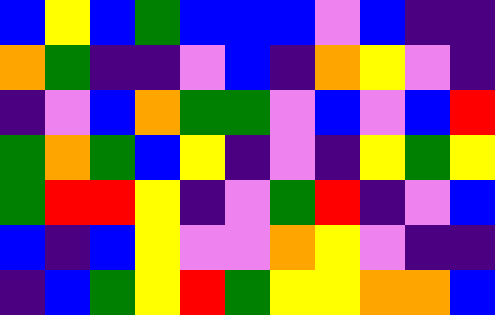[["blue", "yellow", "blue", "green", "blue", "blue", "blue", "violet", "blue", "indigo", "indigo"], ["orange", "green", "indigo", "indigo", "violet", "blue", "indigo", "orange", "yellow", "violet", "indigo"], ["indigo", "violet", "blue", "orange", "green", "green", "violet", "blue", "violet", "blue", "red"], ["green", "orange", "green", "blue", "yellow", "indigo", "violet", "indigo", "yellow", "green", "yellow"], ["green", "red", "red", "yellow", "indigo", "violet", "green", "red", "indigo", "violet", "blue"], ["blue", "indigo", "blue", "yellow", "violet", "violet", "orange", "yellow", "violet", "indigo", "indigo"], ["indigo", "blue", "green", "yellow", "red", "green", "yellow", "yellow", "orange", "orange", "blue"]]